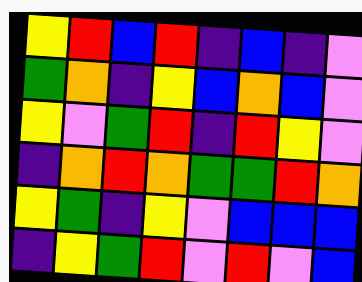[["yellow", "red", "blue", "red", "indigo", "blue", "indigo", "violet"], ["green", "orange", "indigo", "yellow", "blue", "orange", "blue", "violet"], ["yellow", "violet", "green", "red", "indigo", "red", "yellow", "violet"], ["indigo", "orange", "red", "orange", "green", "green", "red", "orange"], ["yellow", "green", "indigo", "yellow", "violet", "blue", "blue", "blue"], ["indigo", "yellow", "green", "red", "violet", "red", "violet", "blue"]]